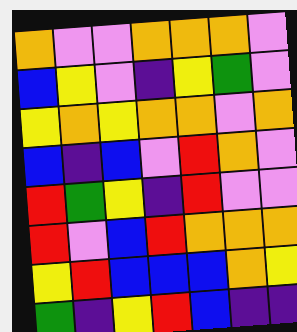[["orange", "violet", "violet", "orange", "orange", "orange", "violet"], ["blue", "yellow", "violet", "indigo", "yellow", "green", "violet"], ["yellow", "orange", "yellow", "orange", "orange", "violet", "orange"], ["blue", "indigo", "blue", "violet", "red", "orange", "violet"], ["red", "green", "yellow", "indigo", "red", "violet", "violet"], ["red", "violet", "blue", "red", "orange", "orange", "orange"], ["yellow", "red", "blue", "blue", "blue", "orange", "yellow"], ["green", "indigo", "yellow", "red", "blue", "indigo", "indigo"]]